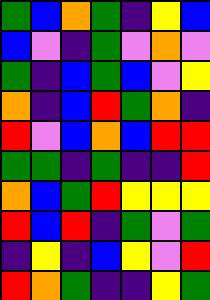[["green", "blue", "orange", "green", "indigo", "yellow", "blue"], ["blue", "violet", "indigo", "green", "violet", "orange", "violet"], ["green", "indigo", "blue", "green", "blue", "violet", "yellow"], ["orange", "indigo", "blue", "red", "green", "orange", "indigo"], ["red", "violet", "blue", "orange", "blue", "red", "red"], ["green", "green", "indigo", "green", "indigo", "indigo", "red"], ["orange", "blue", "green", "red", "yellow", "yellow", "yellow"], ["red", "blue", "red", "indigo", "green", "violet", "green"], ["indigo", "yellow", "indigo", "blue", "yellow", "violet", "red"], ["red", "orange", "green", "indigo", "indigo", "yellow", "green"]]